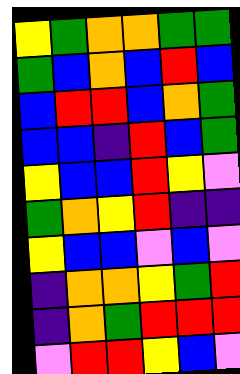[["yellow", "green", "orange", "orange", "green", "green"], ["green", "blue", "orange", "blue", "red", "blue"], ["blue", "red", "red", "blue", "orange", "green"], ["blue", "blue", "indigo", "red", "blue", "green"], ["yellow", "blue", "blue", "red", "yellow", "violet"], ["green", "orange", "yellow", "red", "indigo", "indigo"], ["yellow", "blue", "blue", "violet", "blue", "violet"], ["indigo", "orange", "orange", "yellow", "green", "red"], ["indigo", "orange", "green", "red", "red", "red"], ["violet", "red", "red", "yellow", "blue", "violet"]]